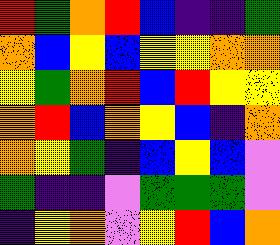[["red", "green", "orange", "red", "blue", "indigo", "indigo", "green"], ["orange", "blue", "yellow", "blue", "yellow", "yellow", "orange", "orange"], ["yellow", "green", "orange", "red", "blue", "red", "yellow", "yellow"], ["orange", "red", "blue", "orange", "yellow", "blue", "indigo", "orange"], ["orange", "yellow", "green", "indigo", "blue", "yellow", "blue", "violet"], ["green", "indigo", "indigo", "violet", "green", "green", "green", "violet"], ["indigo", "yellow", "orange", "violet", "yellow", "red", "blue", "orange"]]